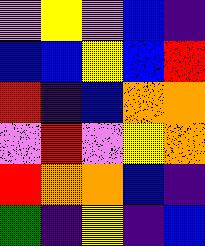[["violet", "yellow", "violet", "blue", "indigo"], ["blue", "blue", "yellow", "blue", "red"], ["red", "indigo", "blue", "orange", "orange"], ["violet", "red", "violet", "yellow", "orange"], ["red", "orange", "orange", "blue", "indigo"], ["green", "indigo", "yellow", "indigo", "blue"]]